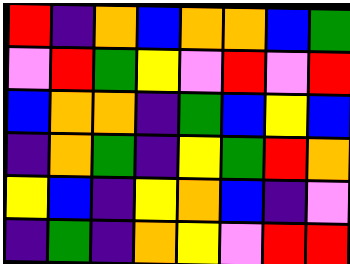[["red", "indigo", "orange", "blue", "orange", "orange", "blue", "green"], ["violet", "red", "green", "yellow", "violet", "red", "violet", "red"], ["blue", "orange", "orange", "indigo", "green", "blue", "yellow", "blue"], ["indigo", "orange", "green", "indigo", "yellow", "green", "red", "orange"], ["yellow", "blue", "indigo", "yellow", "orange", "blue", "indigo", "violet"], ["indigo", "green", "indigo", "orange", "yellow", "violet", "red", "red"]]